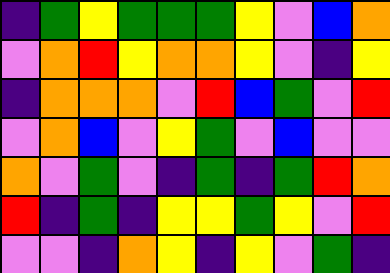[["indigo", "green", "yellow", "green", "green", "green", "yellow", "violet", "blue", "orange"], ["violet", "orange", "red", "yellow", "orange", "orange", "yellow", "violet", "indigo", "yellow"], ["indigo", "orange", "orange", "orange", "violet", "red", "blue", "green", "violet", "red"], ["violet", "orange", "blue", "violet", "yellow", "green", "violet", "blue", "violet", "violet"], ["orange", "violet", "green", "violet", "indigo", "green", "indigo", "green", "red", "orange"], ["red", "indigo", "green", "indigo", "yellow", "yellow", "green", "yellow", "violet", "red"], ["violet", "violet", "indigo", "orange", "yellow", "indigo", "yellow", "violet", "green", "indigo"]]